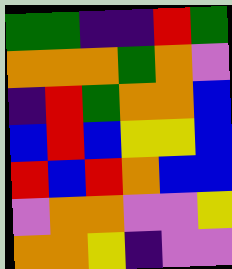[["green", "green", "indigo", "indigo", "red", "green"], ["orange", "orange", "orange", "green", "orange", "violet"], ["indigo", "red", "green", "orange", "orange", "blue"], ["blue", "red", "blue", "yellow", "yellow", "blue"], ["red", "blue", "red", "orange", "blue", "blue"], ["violet", "orange", "orange", "violet", "violet", "yellow"], ["orange", "orange", "yellow", "indigo", "violet", "violet"]]